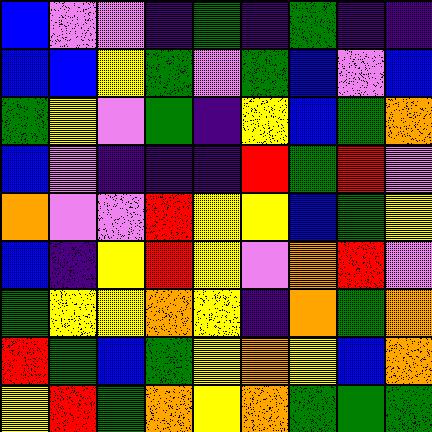[["blue", "violet", "violet", "indigo", "green", "indigo", "green", "indigo", "indigo"], ["blue", "blue", "yellow", "green", "violet", "green", "blue", "violet", "blue"], ["green", "yellow", "violet", "green", "indigo", "yellow", "blue", "green", "orange"], ["blue", "violet", "indigo", "indigo", "indigo", "red", "green", "red", "violet"], ["orange", "violet", "violet", "red", "yellow", "yellow", "blue", "green", "yellow"], ["blue", "indigo", "yellow", "red", "yellow", "violet", "orange", "red", "violet"], ["green", "yellow", "yellow", "orange", "yellow", "indigo", "orange", "green", "orange"], ["red", "green", "blue", "green", "yellow", "orange", "yellow", "blue", "orange"], ["yellow", "red", "green", "orange", "yellow", "orange", "green", "green", "green"]]